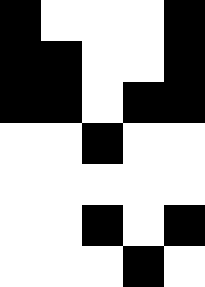[["black", "white", "white", "white", "black"], ["black", "black", "white", "white", "black"], ["black", "black", "white", "black", "black"], ["white", "white", "black", "white", "white"], ["white", "white", "white", "white", "white"], ["white", "white", "black", "white", "black"], ["white", "white", "white", "black", "white"]]